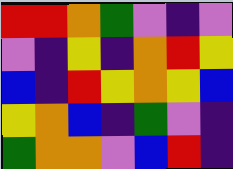[["red", "red", "orange", "green", "violet", "indigo", "violet"], ["violet", "indigo", "yellow", "indigo", "orange", "red", "yellow"], ["blue", "indigo", "red", "yellow", "orange", "yellow", "blue"], ["yellow", "orange", "blue", "indigo", "green", "violet", "indigo"], ["green", "orange", "orange", "violet", "blue", "red", "indigo"]]